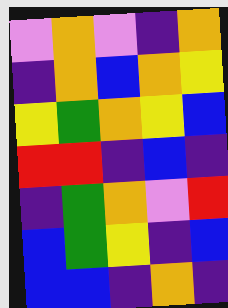[["violet", "orange", "violet", "indigo", "orange"], ["indigo", "orange", "blue", "orange", "yellow"], ["yellow", "green", "orange", "yellow", "blue"], ["red", "red", "indigo", "blue", "indigo"], ["indigo", "green", "orange", "violet", "red"], ["blue", "green", "yellow", "indigo", "blue"], ["blue", "blue", "indigo", "orange", "indigo"]]